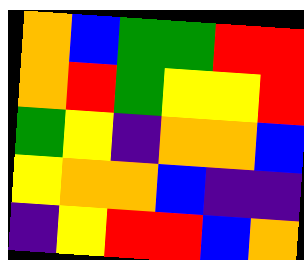[["orange", "blue", "green", "green", "red", "red"], ["orange", "red", "green", "yellow", "yellow", "red"], ["green", "yellow", "indigo", "orange", "orange", "blue"], ["yellow", "orange", "orange", "blue", "indigo", "indigo"], ["indigo", "yellow", "red", "red", "blue", "orange"]]